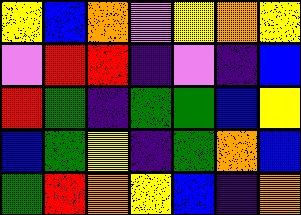[["yellow", "blue", "orange", "violet", "yellow", "orange", "yellow"], ["violet", "red", "red", "indigo", "violet", "indigo", "blue"], ["red", "green", "indigo", "green", "green", "blue", "yellow"], ["blue", "green", "yellow", "indigo", "green", "orange", "blue"], ["green", "red", "orange", "yellow", "blue", "indigo", "orange"]]